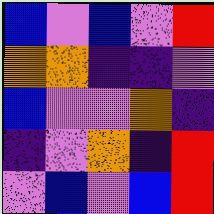[["blue", "violet", "blue", "violet", "red"], ["orange", "orange", "indigo", "indigo", "violet"], ["blue", "violet", "violet", "orange", "indigo"], ["indigo", "violet", "orange", "indigo", "red"], ["violet", "blue", "violet", "blue", "red"]]